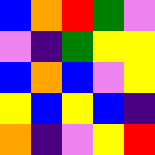[["blue", "orange", "red", "green", "violet"], ["violet", "indigo", "green", "yellow", "yellow"], ["blue", "orange", "blue", "violet", "yellow"], ["yellow", "blue", "yellow", "blue", "indigo"], ["orange", "indigo", "violet", "yellow", "red"]]